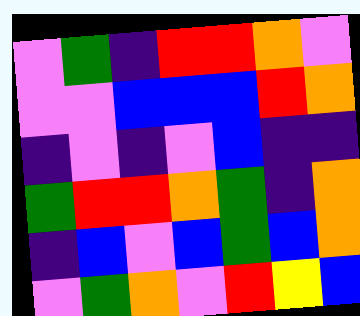[["violet", "green", "indigo", "red", "red", "orange", "violet"], ["violet", "violet", "blue", "blue", "blue", "red", "orange"], ["indigo", "violet", "indigo", "violet", "blue", "indigo", "indigo"], ["green", "red", "red", "orange", "green", "indigo", "orange"], ["indigo", "blue", "violet", "blue", "green", "blue", "orange"], ["violet", "green", "orange", "violet", "red", "yellow", "blue"]]